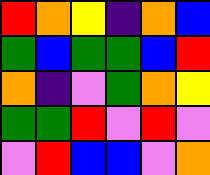[["red", "orange", "yellow", "indigo", "orange", "blue"], ["green", "blue", "green", "green", "blue", "red"], ["orange", "indigo", "violet", "green", "orange", "yellow"], ["green", "green", "red", "violet", "red", "violet"], ["violet", "red", "blue", "blue", "violet", "orange"]]